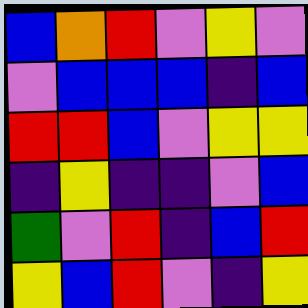[["blue", "orange", "red", "violet", "yellow", "violet"], ["violet", "blue", "blue", "blue", "indigo", "blue"], ["red", "red", "blue", "violet", "yellow", "yellow"], ["indigo", "yellow", "indigo", "indigo", "violet", "blue"], ["green", "violet", "red", "indigo", "blue", "red"], ["yellow", "blue", "red", "violet", "indigo", "yellow"]]